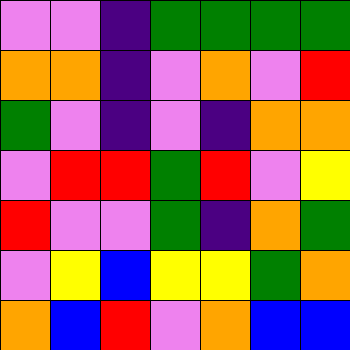[["violet", "violet", "indigo", "green", "green", "green", "green"], ["orange", "orange", "indigo", "violet", "orange", "violet", "red"], ["green", "violet", "indigo", "violet", "indigo", "orange", "orange"], ["violet", "red", "red", "green", "red", "violet", "yellow"], ["red", "violet", "violet", "green", "indigo", "orange", "green"], ["violet", "yellow", "blue", "yellow", "yellow", "green", "orange"], ["orange", "blue", "red", "violet", "orange", "blue", "blue"]]